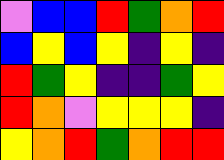[["violet", "blue", "blue", "red", "green", "orange", "red"], ["blue", "yellow", "blue", "yellow", "indigo", "yellow", "indigo"], ["red", "green", "yellow", "indigo", "indigo", "green", "yellow"], ["red", "orange", "violet", "yellow", "yellow", "yellow", "indigo"], ["yellow", "orange", "red", "green", "orange", "red", "red"]]